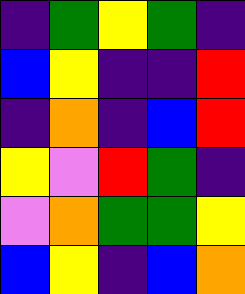[["indigo", "green", "yellow", "green", "indigo"], ["blue", "yellow", "indigo", "indigo", "red"], ["indigo", "orange", "indigo", "blue", "red"], ["yellow", "violet", "red", "green", "indigo"], ["violet", "orange", "green", "green", "yellow"], ["blue", "yellow", "indigo", "blue", "orange"]]